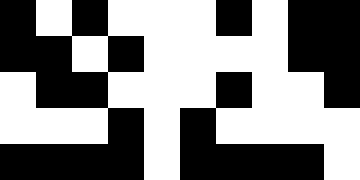[["black", "white", "black", "white", "white", "white", "black", "white", "black", "black"], ["black", "black", "white", "black", "white", "white", "white", "white", "black", "black"], ["white", "black", "black", "white", "white", "white", "black", "white", "white", "black"], ["white", "white", "white", "black", "white", "black", "white", "white", "white", "white"], ["black", "black", "black", "black", "white", "black", "black", "black", "black", "white"]]